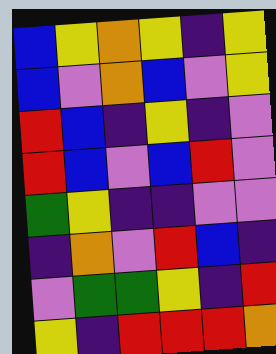[["blue", "yellow", "orange", "yellow", "indigo", "yellow"], ["blue", "violet", "orange", "blue", "violet", "yellow"], ["red", "blue", "indigo", "yellow", "indigo", "violet"], ["red", "blue", "violet", "blue", "red", "violet"], ["green", "yellow", "indigo", "indigo", "violet", "violet"], ["indigo", "orange", "violet", "red", "blue", "indigo"], ["violet", "green", "green", "yellow", "indigo", "red"], ["yellow", "indigo", "red", "red", "red", "orange"]]